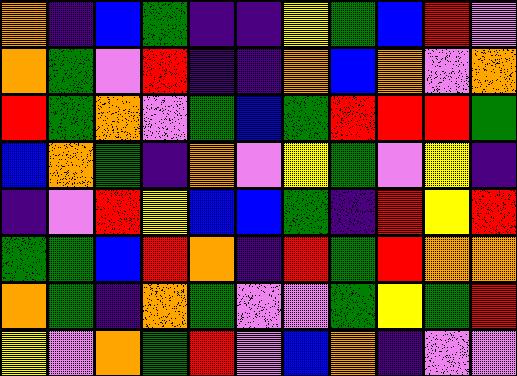[["orange", "indigo", "blue", "green", "indigo", "indigo", "yellow", "green", "blue", "red", "violet"], ["orange", "green", "violet", "red", "indigo", "indigo", "orange", "blue", "orange", "violet", "orange"], ["red", "green", "orange", "violet", "green", "blue", "green", "red", "red", "red", "green"], ["blue", "orange", "green", "indigo", "orange", "violet", "yellow", "green", "violet", "yellow", "indigo"], ["indigo", "violet", "red", "yellow", "blue", "blue", "green", "indigo", "red", "yellow", "red"], ["green", "green", "blue", "red", "orange", "indigo", "red", "green", "red", "orange", "orange"], ["orange", "green", "indigo", "orange", "green", "violet", "violet", "green", "yellow", "green", "red"], ["yellow", "violet", "orange", "green", "red", "violet", "blue", "orange", "indigo", "violet", "violet"]]